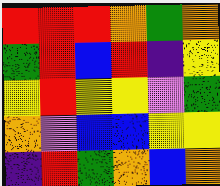[["red", "red", "red", "orange", "green", "orange"], ["green", "red", "blue", "red", "indigo", "yellow"], ["yellow", "red", "yellow", "yellow", "violet", "green"], ["orange", "violet", "blue", "blue", "yellow", "yellow"], ["indigo", "red", "green", "orange", "blue", "orange"]]